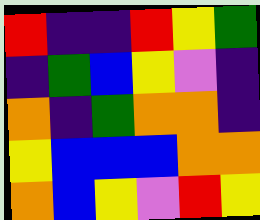[["red", "indigo", "indigo", "red", "yellow", "green"], ["indigo", "green", "blue", "yellow", "violet", "indigo"], ["orange", "indigo", "green", "orange", "orange", "indigo"], ["yellow", "blue", "blue", "blue", "orange", "orange"], ["orange", "blue", "yellow", "violet", "red", "yellow"]]